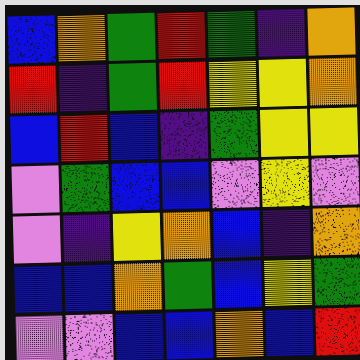[["blue", "orange", "green", "red", "green", "indigo", "orange"], ["red", "indigo", "green", "red", "yellow", "yellow", "orange"], ["blue", "red", "blue", "indigo", "green", "yellow", "yellow"], ["violet", "green", "blue", "blue", "violet", "yellow", "violet"], ["violet", "indigo", "yellow", "orange", "blue", "indigo", "orange"], ["blue", "blue", "orange", "green", "blue", "yellow", "green"], ["violet", "violet", "blue", "blue", "orange", "blue", "red"]]